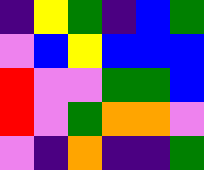[["indigo", "yellow", "green", "indigo", "blue", "green"], ["violet", "blue", "yellow", "blue", "blue", "blue"], ["red", "violet", "violet", "green", "green", "blue"], ["red", "violet", "green", "orange", "orange", "violet"], ["violet", "indigo", "orange", "indigo", "indigo", "green"]]